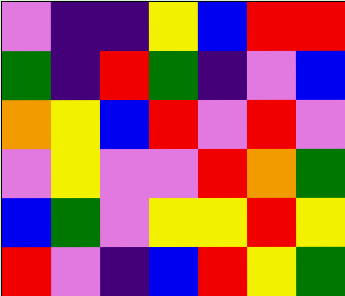[["violet", "indigo", "indigo", "yellow", "blue", "red", "red"], ["green", "indigo", "red", "green", "indigo", "violet", "blue"], ["orange", "yellow", "blue", "red", "violet", "red", "violet"], ["violet", "yellow", "violet", "violet", "red", "orange", "green"], ["blue", "green", "violet", "yellow", "yellow", "red", "yellow"], ["red", "violet", "indigo", "blue", "red", "yellow", "green"]]